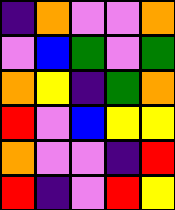[["indigo", "orange", "violet", "violet", "orange"], ["violet", "blue", "green", "violet", "green"], ["orange", "yellow", "indigo", "green", "orange"], ["red", "violet", "blue", "yellow", "yellow"], ["orange", "violet", "violet", "indigo", "red"], ["red", "indigo", "violet", "red", "yellow"]]